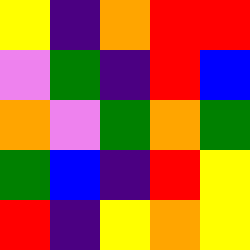[["yellow", "indigo", "orange", "red", "red"], ["violet", "green", "indigo", "red", "blue"], ["orange", "violet", "green", "orange", "green"], ["green", "blue", "indigo", "red", "yellow"], ["red", "indigo", "yellow", "orange", "yellow"]]